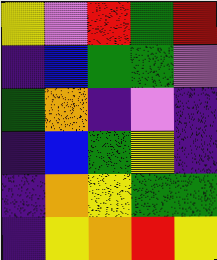[["yellow", "violet", "red", "green", "red"], ["indigo", "blue", "green", "green", "violet"], ["green", "orange", "indigo", "violet", "indigo"], ["indigo", "blue", "green", "yellow", "indigo"], ["indigo", "orange", "yellow", "green", "green"], ["indigo", "yellow", "orange", "red", "yellow"]]